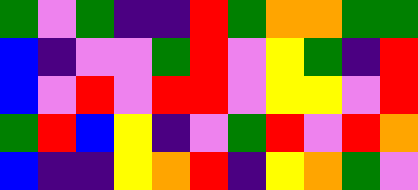[["green", "violet", "green", "indigo", "indigo", "red", "green", "orange", "orange", "green", "green"], ["blue", "indigo", "violet", "violet", "green", "red", "violet", "yellow", "green", "indigo", "red"], ["blue", "violet", "red", "violet", "red", "red", "violet", "yellow", "yellow", "violet", "red"], ["green", "red", "blue", "yellow", "indigo", "violet", "green", "red", "violet", "red", "orange"], ["blue", "indigo", "indigo", "yellow", "orange", "red", "indigo", "yellow", "orange", "green", "violet"]]